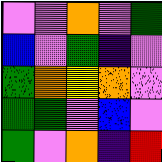[["violet", "violet", "orange", "violet", "green"], ["blue", "violet", "green", "indigo", "violet"], ["green", "orange", "yellow", "orange", "violet"], ["green", "green", "violet", "blue", "violet"], ["green", "violet", "orange", "indigo", "red"]]